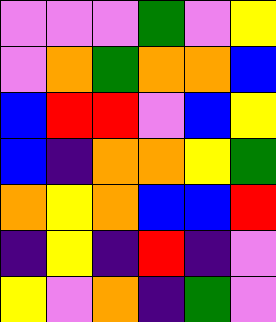[["violet", "violet", "violet", "green", "violet", "yellow"], ["violet", "orange", "green", "orange", "orange", "blue"], ["blue", "red", "red", "violet", "blue", "yellow"], ["blue", "indigo", "orange", "orange", "yellow", "green"], ["orange", "yellow", "orange", "blue", "blue", "red"], ["indigo", "yellow", "indigo", "red", "indigo", "violet"], ["yellow", "violet", "orange", "indigo", "green", "violet"]]